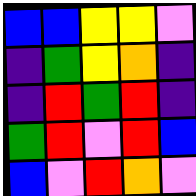[["blue", "blue", "yellow", "yellow", "violet"], ["indigo", "green", "yellow", "orange", "indigo"], ["indigo", "red", "green", "red", "indigo"], ["green", "red", "violet", "red", "blue"], ["blue", "violet", "red", "orange", "violet"]]